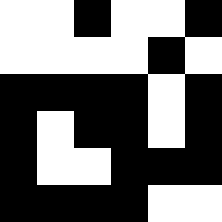[["white", "white", "black", "white", "white", "black"], ["white", "white", "white", "white", "black", "white"], ["black", "black", "black", "black", "white", "black"], ["black", "white", "black", "black", "white", "black"], ["black", "white", "white", "black", "black", "black"], ["black", "black", "black", "black", "white", "white"]]